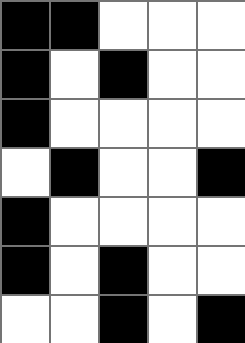[["black", "black", "white", "white", "white"], ["black", "white", "black", "white", "white"], ["black", "white", "white", "white", "white"], ["white", "black", "white", "white", "black"], ["black", "white", "white", "white", "white"], ["black", "white", "black", "white", "white"], ["white", "white", "black", "white", "black"]]